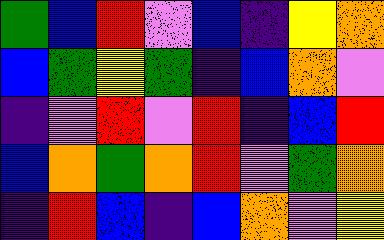[["green", "blue", "red", "violet", "blue", "indigo", "yellow", "orange"], ["blue", "green", "yellow", "green", "indigo", "blue", "orange", "violet"], ["indigo", "violet", "red", "violet", "red", "indigo", "blue", "red"], ["blue", "orange", "green", "orange", "red", "violet", "green", "orange"], ["indigo", "red", "blue", "indigo", "blue", "orange", "violet", "yellow"]]